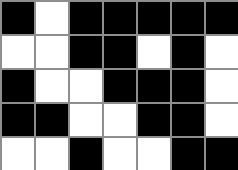[["black", "white", "black", "black", "black", "black", "black"], ["white", "white", "black", "black", "white", "black", "white"], ["black", "white", "white", "black", "black", "black", "white"], ["black", "black", "white", "white", "black", "black", "white"], ["white", "white", "black", "white", "white", "black", "black"]]